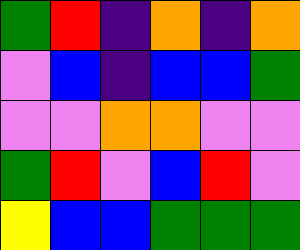[["green", "red", "indigo", "orange", "indigo", "orange"], ["violet", "blue", "indigo", "blue", "blue", "green"], ["violet", "violet", "orange", "orange", "violet", "violet"], ["green", "red", "violet", "blue", "red", "violet"], ["yellow", "blue", "blue", "green", "green", "green"]]